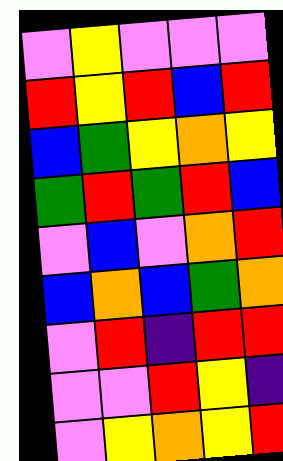[["violet", "yellow", "violet", "violet", "violet"], ["red", "yellow", "red", "blue", "red"], ["blue", "green", "yellow", "orange", "yellow"], ["green", "red", "green", "red", "blue"], ["violet", "blue", "violet", "orange", "red"], ["blue", "orange", "blue", "green", "orange"], ["violet", "red", "indigo", "red", "red"], ["violet", "violet", "red", "yellow", "indigo"], ["violet", "yellow", "orange", "yellow", "red"]]